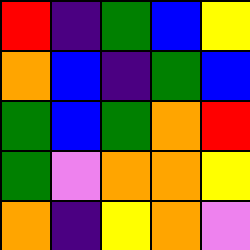[["red", "indigo", "green", "blue", "yellow"], ["orange", "blue", "indigo", "green", "blue"], ["green", "blue", "green", "orange", "red"], ["green", "violet", "orange", "orange", "yellow"], ["orange", "indigo", "yellow", "orange", "violet"]]